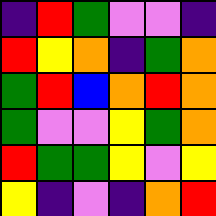[["indigo", "red", "green", "violet", "violet", "indigo"], ["red", "yellow", "orange", "indigo", "green", "orange"], ["green", "red", "blue", "orange", "red", "orange"], ["green", "violet", "violet", "yellow", "green", "orange"], ["red", "green", "green", "yellow", "violet", "yellow"], ["yellow", "indigo", "violet", "indigo", "orange", "red"]]